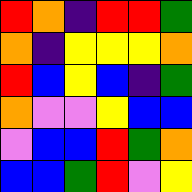[["red", "orange", "indigo", "red", "red", "green"], ["orange", "indigo", "yellow", "yellow", "yellow", "orange"], ["red", "blue", "yellow", "blue", "indigo", "green"], ["orange", "violet", "violet", "yellow", "blue", "blue"], ["violet", "blue", "blue", "red", "green", "orange"], ["blue", "blue", "green", "red", "violet", "yellow"]]